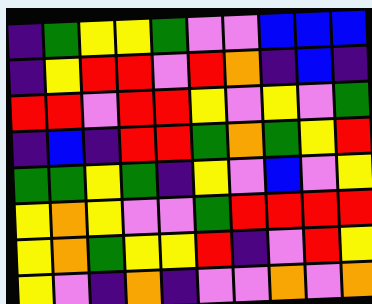[["indigo", "green", "yellow", "yellow", "green", "violet", "violet", "blue", "blue", "blue"], ["indigo", "yellow", "red", "red", "violet", "red", "orange", "indigo", "blue", "indigo"], ["red", "red", "violet", "red", "red", "yellow", "violet", "yellow", "violet", "green"], ["indigo", "blue", "indigo", "red", "red", "green", "orange", "green", "yellow", "red"], ["green", "green", "yellow", "green", "indigo", "yellow", "violet", "blue", "violet", "yellow"], ["yellow", "orange", "yellow", "violet", "violet", "green", "red", "red", "red", "red"], ["yellow", "orange", "green", "yellow", "yellow", "red", "indigo", "violet", "red", "yellow"], ["yellow", "violet", "indigo", "orange", "indigo", "violet", "violet", "orange", "violet", "orange"]]